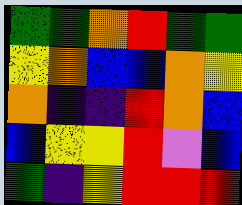[["green", "green", "orange", "red", "green", "green"], ["yellow", "orange", "blue", "blue", "orange", "yellow"], ["orange", "indigo", "indigo", "red", "orange", "blue"], ["blue", "yellow", "yellow", "red", "violet", "blue"], ["green", "indigo", "yellow", "red", "red", "red"]]